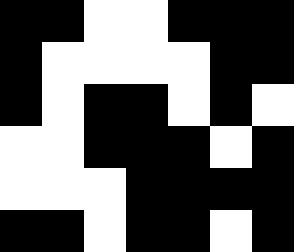[["black", "black", "white", "white", "black", "black", "black"], ["black", "white", "white", "white", "white", "black", "black"], ["black", "white", "black", "black", "white", "black", "white"], ["white", "white", "black", "black", "black", "white", "black"], ["white", "white", "white", "black", "black", "black", "black"], ["black", "black", "white", "black", "black", "white", "black"]]